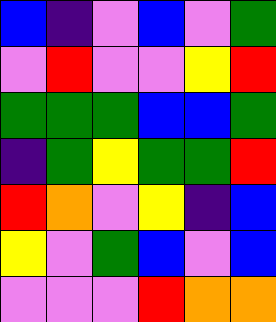[["blue", "indigo", "violet", "blue", "violet", "green"], ["violet", "red", "violet", "violet", "yellow", "red"], ["green", "green", "green", "blue", "blue", "green"], ["indigo", "green", "yellow", "green", "green", "red"], ["red", "orange", "violet", "yellow", "indigo", "blue"], ["yellow", "violet", "green", "blue", "violet", "blue"], ["violet", "violet", "violet", "red", "orange", "orange"]]